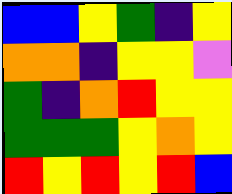[["blue", "blue", "yellow", "green", "indigo", "yellow"], ["orange", "orange", "indigo", "yellow", "yellow", "violet"], ["green", "indigo", "orange", "red", "yellow", "yellow"], ["green", "green", "green", "yellow", "orange", "yellow"], ["red", "yellow", "red", "yellow", "red", "blue"]]